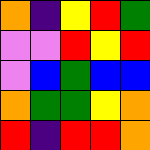[["orange", "indigo", "yellow", "red", "green"], ["violet", "violet", "red", "yellow", "red"], ["violet", "blue", "green", "blue", "blue"], ["orange", "green", "green", "yellow", "orange"], ["red", "indigo", "red", "red", "orange"]]